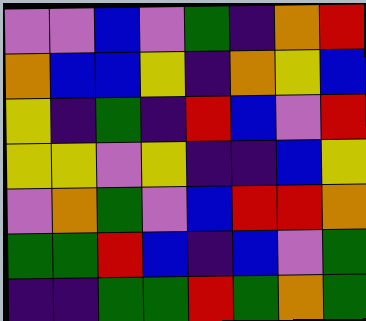[["violet", "violet", "blue", "violet", "green", "indigo", "orange", "red"], ["orange", "blue", "blue", "yellow", "indigo", "orange", "yellow", "blue"], ["yellow", "indigo", "green", "indigo", "red", "blue", "violet", "red"], ["yellow", "yellow", "violet", "yellow", "indigo", "indigo", "blue", "yellow"], ["violet", "orange", "green", "violet", "blue", "red", "red", "orange"], ["green", "green", "red", "blue", "indigo", "blue", "violet", "green"], ["indigo", "indigo", "green", "green", "red", "green", "orange", "green"]]